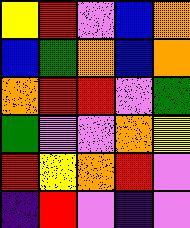[["yellow", "red", "violet", "blue", "orange"], ["blue", "green", "orange", "blue", "orange"], ["orange", "red", "red", "violet", "green"], ["green", "violet", "violet", "orange", "yellow"], ["red", "yellow", "orange", "red", "violet"], ["indigo", "red", "violet", "indigo", "violet"]]